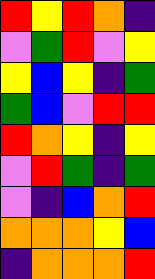[["red", "yellow", "red", "orange", "indigo"], ["violet", "green", "red", "violet", "yellow"], ["yellow", "blue", "yellow", "indigo", "green"], ["green", "blue", "violet", "red", "red"], ["red", "orange", "yellow", "indigo", "yellow"], ["violet", "red", "green", "indigo", "green"], ["violet", "indigo", "blue", "orange", "red"], ["orange", "orange", "orange", "yellow", "blue"], ["indigo", "orange", "orange", "orange", "red"]]